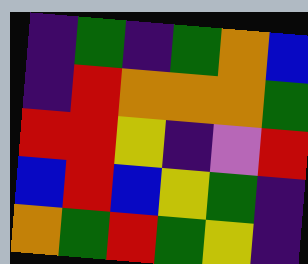[["indigo", "green", "indigo", "green", "orange", "blue"], ["indigo", "red", "orange", "orange", "orange", "green"], ["red", "red", "yellow", "indigo", "violet", "red"], ["blue", "red", "blue", "yellow", "green", "indigo"], ["orange", "green", "red", "green", "yellow", "indigo"]]